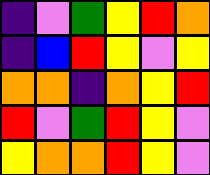[["indigo", "violet", "green", "yellow", "red", "orange"], ["indigo", "blue", "red", "yellow", "violet", "yellow"], ["orange", "orange", "indigo", "orange", "yellow", "red"], ["red", "violet", "green", "red", "yellow", "violet"], ["yellow", "orange", "orange", "red", "yellow", "violet"]]